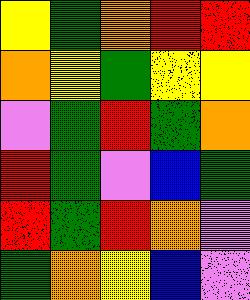[["yellow", "green", "orange", "red", "red"], ["orange", "yellow", "green", "yellow", "yellow"], ["violet", "green", "red", "green", "orange"], ["red", "green", "violet", "blue", "green"], ["red", "green", "red", "orange", "violet"], ["green", "orange", "yellow", "blue", "violet"]]